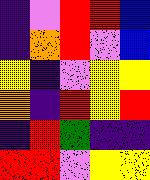[["indigo", "violet", "red", "red", "blue"], ["indigo", "orange", "red", "violet", "blue"], ["yellow", "indigo", "violet", "yellow", "yellow"], ["orange", "indigo", "red", "yellow", "red"], ["indigo", "red", "green", "indigo", "indigo"], ["red", "red", "violet", "yellow", "yellow"]]